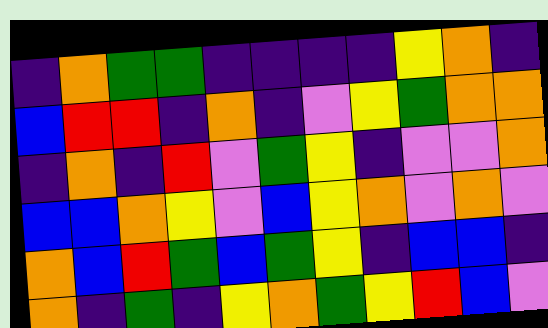[["indigo", "orange", "green", "green", "indigo", "indigo", "indigo", "indigo", "yellow", "orange", "indigo"], ["blue", "red", "red", "indigo", "orange", "indigo", "violet", "yellow", "green", "orange", "orange"], ["indigo", "orange", "indigo", "red", "violet", "green", "yellow", "indigo", "violet", "violet", "orange"], ["blue", "blue", "orange", "yellow", "violet", "blue", "yellow", "orange", "violet", "orange", "violet"], ["orange", "blue", "red", "green", "blue", "green", "yellow", "indigo", "blue", "blue", "indigo"], ["orange", "indigo", "green", "indigo", "yellow", "orange", "green", "yellow", "red", "blue", "violet"]]